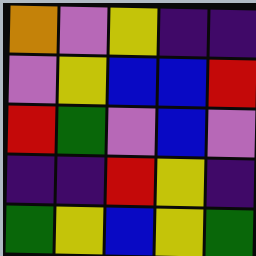[["orange", "violet", "yellow", "indigo", "indigo"], ["violet", "yellow", "blue", "blue", "red"], ["red", "green", "violet", "blue", "violet"], ["indigo", "indigo", "red", "yellow", "indigo"], ["green", "yellow", "blue", "yellow", "green"]]